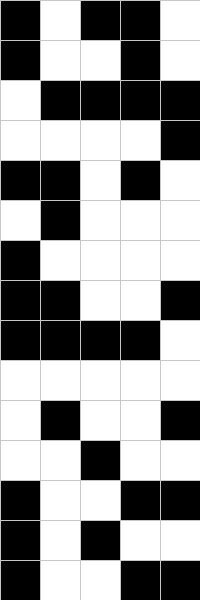[["black", "white", "black", "black", "white"], ["black", "white", "white", "black", "white"], ["white", "black", "black", "black", "black"], ["white", "white", "white", "white", "black"], ["black", "black", "white", "black", "white"], ["white", "black", "white", "white", "white"], ["black", "white", "white", "white", "white"], ["black", "black", "white", "white", "black"], ["black", "black", "black", "black", "white"], ["white", "white", "white", "white", "white"], ["white", "black", "white", "white", "black"], ["white", "white", "black", "white", "white"], ["black", "white", "white", "black", "black"], ["black", "white", "black", "white", "white"], ["black", "white", "white", "black", "black"]]